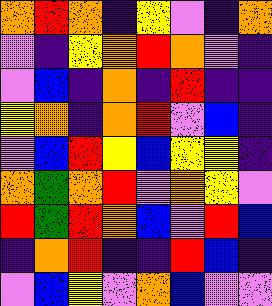[["orange", "red", "orange", "indigo", "yellow", "violet", "indigo", "orange"], ["violet", "indigo", "yellow", "orange", "red", "orange", "violet", "indigo"], ["violet", "blue", "indigo", "orange", "indigo", "red", "indigo", "indigo"], ["yellow", "orange", "indigo", "orange", "red", "violet", "blue", "indigo"], ["violet", "blue", "red", "yellow", "blue", "yellow", "yellow", "indigo"], ["orange", "green", "orange", "red", "violet", "orange", "yellow", "violet"], ["red", "green", "red", "orange", "blue", "violet", "red", "blue"], ["indigo", "orange", "red", "indigo", "indigo", "red", "blue", "indigo"], ["violet", "blue", "yellow", "violet", "orange", "blue", "violet", "violet"]]